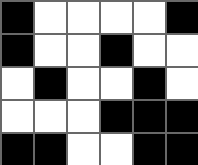[["black", "white", "white", "white", "white", "black"], ["black", "white", "white", "black", "white", "white"], ["white", "black", "white", "white", "black", "white"], ["white", "white", "white", "black", "black", "black"], ["black", "black", "white", "white", "black", "black"]]